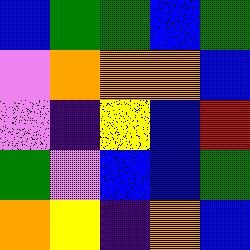[["blue", "green", "green", "blue", "green"], ["violet", "orange", "orange", "orange", "blue"], ["violet", "indigo", "yellow", "blue", "red"], ["green", "violet", "blue", "blue", "green"], ["orange", "yellow", "indigo", "orange", "blue"]]